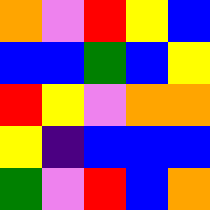[["orange", "violet", "red", "yellow", "blue"], ["blue", "blue", "green", "blue", "yellow"], ["red", "yellow", "violet", "orange", "orange"], ["yellow", "indigo", "blue", "blue", "blue"], ["green", "violet", "red", "blue", "orange"]]